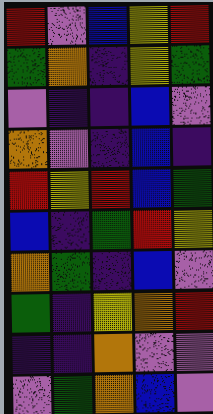[["red", "violet", "blue", "yellow", "red"], ["green", "orange", "indigo", "yellow", "green"], ["violet", "indigo", "indigo", "blue", "violet"], ["orange", "violet", "indigo", "blue", "indigo"], ["red", "yellow", "red", "blue", "green"], ["blue", "indigo", "green", "red", "yellow"], ["orange", "green", "indigo", "blue", "violet"], ["green", "indigo", "yellow", "orange", "red"], ["indigo", "indigo", "orange", "violet", "violet"], ["violet", "green", "orange", "blue", "violet"]]